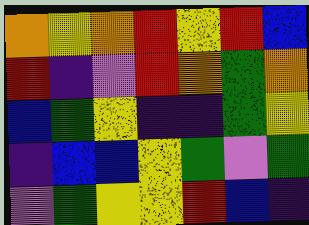[["orange", "yellow", "orange", "red", "yellow", "red", "blue"], ["red", "indigo", "violet", "red", "orange", "green", "orange"], ["blue", "green", "yellow", "indigo", "indigo", "green", "yellow"], ["indigo", "blue", "blue", "yellow", "green", "violet", "green"], ["violet", "green", "yellow", "yellow", "red", "blue", "indigo"]]